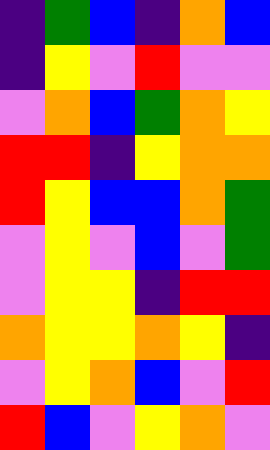[["indigo", "green", "blue", "indigo", "orange", "blue"], ["indigo", "yellow", "violet", "red", "violet", "violet"], ["violet", "orange", "blue", "green", "orange", "yellow"], ["red", "red", "indigo", "yellow", "orange", "orange"], ["red", "yellow", "blue", "blue", "orange", "green"], ["violet", "yellow", "violet", "blue", "violet", "green"], ["violet", "yellow", "yellow", "indigo", "red", "red"], ["orange", "yellow", "yellow", "orange", "yellow", "indigo"], ["violet", "yellow", "orange", "blue", "violet", "red"], ["red", "blue", "violet", "yellow", "orange", "violet"]]